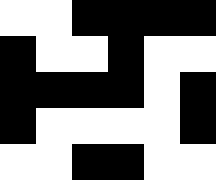[["white", "white", "black", "black", "black", "black"], ["black", "white", "white", "black", "white", "white"], ["black", "black", "black", "black", "white", "black"], ["black", "white", "white", "white", "white", "black"], ["white", "white", "black", "black", "white", "white"]]